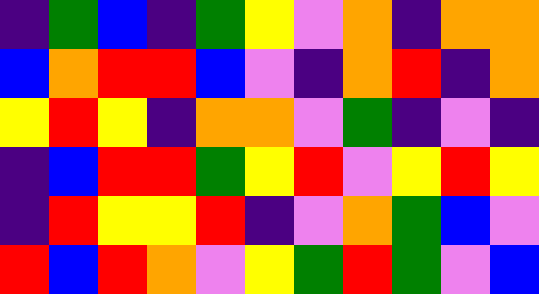[["indigo", "green", "blue", "indigo", "green", "yellow", "violet", "orange", "indigo", "orange", "orange"], ["blue", "orange", "red", "red", "blue", "violet", "indigo", "orange", "red", "indigo", "orange"], ["yellow", "red", "yellow", "indigo", "orange", "orange", "violet", "green", "indigo", "violet", "indigo"], ["indigo", "blue", "red", "red", "green", "yellow", "red", "violet", "yellow", "red", "yellow"], ["indigo", "red", "yellow", "yellow", "red", "indigo", "violet", "orange", "green", "blue", "violet"], ["red", "blue", "red", "orange", "violet", "yellow", "green", "red", "green", "violet", "blue"]]